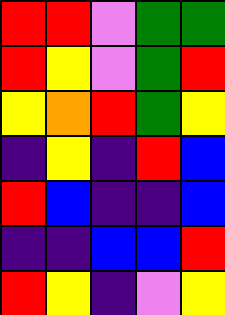[["red", "red", "violet", "green", "green"], ["red", "yellow", "violet", "green", "red"], ["yellow", "orange", "red", "green", "yellow"], ["indigo", "yellow", "indigo", "red", "blue"], ["red", "blue", "indigo", "indigo", "blue"], ["indigo", "indigo", "blue", "blue", "red"], ["red", "yellow", "indigo", "violet", "yellow"]]